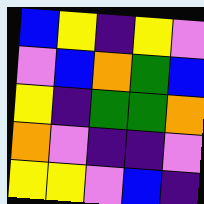[["blue", "yellow", "indigo", "yellow", "violet"], ["violet", "blue", "orange", "green", "blue"], ["yellow", "indigo", "green", "green", "orange"], ["orange", "violet", "indigo", "indigo", "violet"], ["yellow", "yellow", "violet", "blue", "indigo"]]